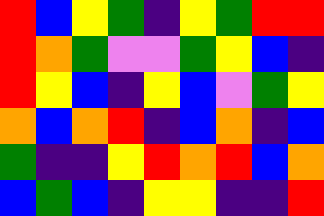[["red", "blue", "yellow", "green", "indigo", "yellow", "green", "red", "red"], ["red", "orange", "green", "violet", "violet", "green", "yellow", "blue", "indigo"], ["red", "yellow", "blue", "indigo", "yellow", "blue", "violet", "green", "yellow"], ["orange", "blue", "orange", "red", "indigo", "blue", "orange", "indigo", "blue"], ["green", "indigo", "indigo", "yellow", "red", "orange", "red", "blue", "orange"], ["blue", "green", "blue", "indigo", "yellow", "yellow", "indigo", "indigo", "red"]]